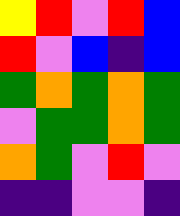[["yellow", "red", "violet", "red", "blue"], ["red", "violet", "blue", "indigo", "blue"], ["green", "orange", "green", "orange", "green"], ["violet", "green", "green", "orange", "green"], ["orange", "green", "violet", "red", "violet"], ["indigo", "indigo", "violet", "violet", "indigo"]]